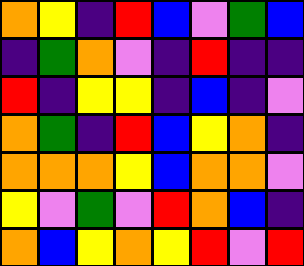[["orange", "yellow", "indigo", "red", "blue", "violet", "green", "blue"], ["indigo", "green", "orange", "violet", "indigo", "red", "indigo", "indigo"], ["red", "indigo", "yellow", "yellow", "indigo", "blue", "indigo", "violet"], ["orange", "green", "indigo", "red", "blue", "yellow", "orange", "indigo"], ["orange", "orange", "orange", "yellow", "blue", "orange", "orange", "violet"], ["yellow", "violet", "green", "violet", "red", "orange", "blue", "indigo"], ["orange", "blue", "yellow", "orange", "yellow", "red", "violet", "red"]]